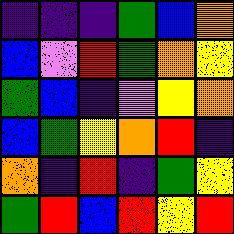[["indigo", "indigo", "indigo", "green", "blue", "orange"], ["blue", "violet", "red", "green", "orange", "yellow"], ["green", "blue", "indigo", "violet", "yellow", "orange"], ["blue", "green", "yellow", "orange", "red", "indigo"], ["orange", "indigo", "red", "indigo", "green", "yellow"], ["green", "red", "blue", "red", "yellow", "red"]]